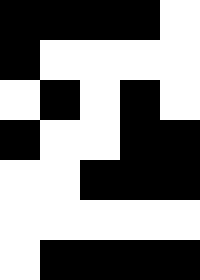[["black", "black", "black", "black", "white"], ["black", "white", "white", "white", "white"], ["white", "black", "white", "black", "white"], ["black", "white", "white", "black", "black"], ["white", "white", "black", "black", "black"], ["white", "white", "white", "white", "white"], ["white", "black", "black", "black", "black"]]